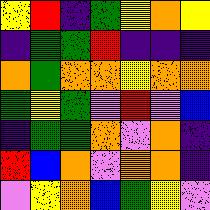[["yellow", "red", "indigo", "green", "yellow", "orange", "yellow"], ["indigo", "green", "green", "red", "indigo", "indigo", "indigo"], ["orange", "green", "orange", "orange", "yellow", "orange", "orange"], ["green", "yellow", "green", "violet", "red", "violet", "blue"], ["indigo", "green", "green", "orange", "violet", "orange", "indigo"], ["red", "blue", "orange", "violet", "orange", "orange", "indigo"], ["violet", "yellow", "orange", "blue", "green", "yellow", "violet"]]